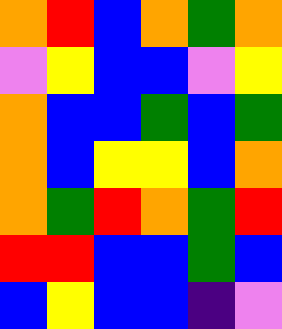[["orange", "red", "blue", "orange", "green", "orange"], ["violet", "yellow", "blue", "blue", "violet", "yellow"], ["orange", "blue", "blue", "green", "blue", "green"], ["orange", "blue", "yellow", "yellow", "blue", "orange"], ["orange", "green", "red", "orange", "green", "red"], ["red", "red", "blue", "blue", "green", "blue"], ["blue", "yellow", "blue", "blue", "indigo", "violet"]]